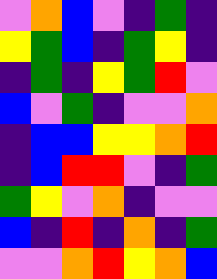[["violet", "orange", "blue", "violet", "indigo", "green", "indigo"], ["yellow", "green", "blue", "indigo", "green", "yellow", "indigo"], ["indigo", "green", "indigo", "yellow", "green", "red", "violet"], ["blue", "violet", "green", "indigo", "violet", "violet", "orange"], ["indigo", "blue", "blue", "yellow", "yellow", "orange", "red"], ["indigo", "blue", "red", "red", "violet", "indigo", "green"], ["green", "yellow", "violet", "orange", "indigo", "violet", "violet"], ["blue", "indigo", "red", "indigo", "orange", "indigo", "green"], ["violet", "violet", "orange", "red", "yellow", "orange", "blue"]]